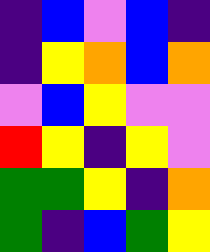[["indigo", "blue", "violet", "blue", "indigo"], ["indigo", "yellow", "orange", "blue", "orange"], ["violet", "blue", "yellow", "violet", "violet"], ["red", "yellow", "indigo", "yellow", "violet"], ["green", "green", "yellow", "indigo", "orange"], ["green", "indigo", "blue", "green", "yellow"]]